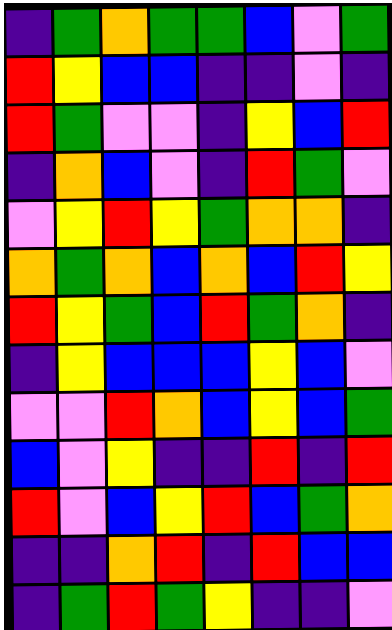[["indigo", "green", "orange", "green", "green", "blue", "violet", "green"], ["red", "yellow", "blue", "blue", "indigo", "indigo", "violet", "indigo"], ["red", "green", "violet", "violet", "indigo", "yellow", "blue", "red"], ["indigo", "orange", "blue", "violet", "indigo", "red", "green", "violet"], ["violet", "yellow", "red", "yellow", "green", "orange", "orange", "indigo"], ["orange", "green", "orange", "blue", "orange", "blue", "red", "yellow"], ["red", "yellow", "green", "blue", "red", "green", "orange", "indigo"], ["indigo", "yellow", "blue", "blue", "blue", "yellow", "blue", "violet"], ["violet", "violet", "red", "orange", "blue", "yellow", "blue", "green"], ["blue", "violet", "yellow", "indigo", "indigo", "red", "indigo", "red"], ["red", "violet", "blue", "yellow", "red", "blue", "green", "orange"], ["indigo", "indigo", "orange", "red", "indigo", "red", "blue", "blue"], ["indigo", "green", "red", "green", "yellow", "indigo", "indigo", "violet"]]